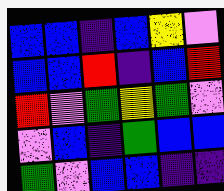[["blue", "blue", "indigo", "blue", "yellow", "violet"], ["blue", "blue", "red", "indigo", "blue", "red"], ["red", "violet", "green", "yellow", "green", "violet"], ["violet", "blue", "indigo", "green", "blue", "blue"], ["green", "violet", "blue", "blue", "indigo", "indigo"]]